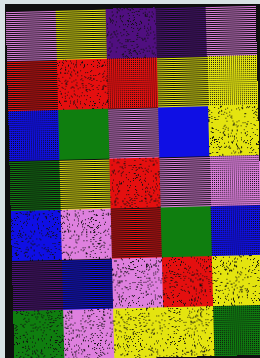[["violet", "yellow", "indigo", "indigo", "violet"], ["red", "red", "red", "yellow", "yellow"], ["blue", "green", "violet", "blue", "yellow"], ["green", "yellow", "red", "violet", "violet"], ["blue", "violet", "red", "green", "blue"], ["indigo", "blue", "violet", "red", "yellow"], ["green", "violet", "yellow", "yellow", "green"]]